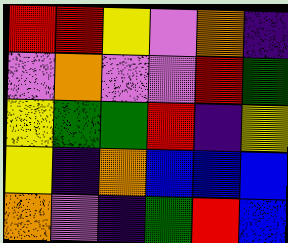[["red", "red", "yellow", "violet", "orange", "indigo"], ["violet", "orange", "violet", "violet", "red", "green"], ["yellow", "green", "green", "red", "indigo", "yellow"], ["yellow", "indigo", "orange", "blue", "blue", "blue"], ["orange", "violet", "indigo", "green", "red", "blue"]]